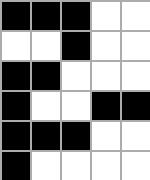[["black", "black", "black", "white", "white"], ["white", "white", "black", "white", "white"], ["black", "black", "white", "white", "white"], ["black", "white", "white", "black", "black"], ["black", "black", "black", "white", "white"], ["black", "white", "white", "white", "white"]]